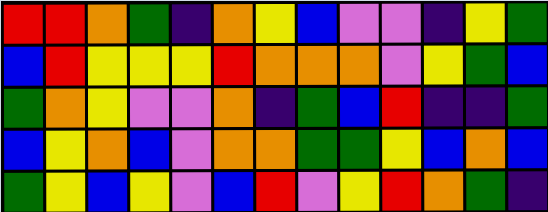[["red", "red", "orange", "green", "indigo", "orange", "yellow", "blue", "violet", "violet", "indigo", "yellow", "green"], ["blue", "red", "yellow", "yellow", "yellow", "red", "orange", "orange", "orange", "violet", "yellow", "green", "blue"], ["green", "orange", "yellow", "violet", "violet", "orange", "indigo", "green", "blue", "red", "indigo", "indigo", "green"], ["blue", "yellow", "orange", "blue", "violet", "orange", "orange", "green", "green", "yellow", "blue", "orange", "blue"], ["green", "yellow", "blue", "yellow", "violet", "blue", "red", "violet", "yellow", "red", "orange", "green", "indigo"]]